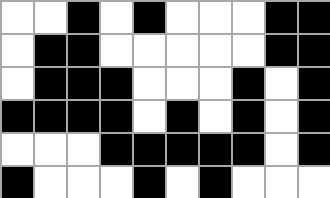[["white", "white", "black", "white", "black", "white", "white", "white", "black", "black"], ["white", "black", "black", "white", "white", "white", "white", "white", "black", "black"], ["white", "black", "black", "black", "white", "white", "white", "black", "white", "black"], ["black", "black", "black", "black", "white", "black", "white", "black", "white", "black"], ["white", "white", "white", "black", "black", "black", "black", "black", "white", "black"], ["black", "white", "white", "white", "black", "white", "black", "white", "white", "white"]]